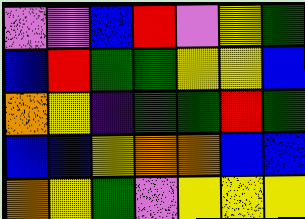[["violet", "violet", "blue", "red", "violet", "yellow", "green"], ["blue", "red", "green", "green", "yellow", "yellow", "blue"], ["orange", "yellow", "indigo", "green", "green", "red", "green"], ["blue", "blue", "yellow", "orange", "orange", "blue", "blue"], ["orange", "yellow", "green", "violet", "yellow", "yellow", "yellow"]]